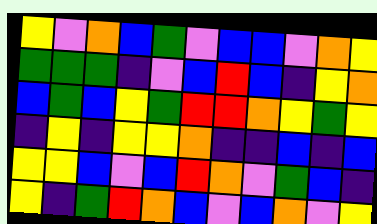[["yellow", "violet", "orange", "blue", "green", "violet", "blue", "blue", "violet", "orange", "yellow"], ["green", "green", "green", "indigo", "violet", "blue", "red", "blue", "indigo", "yellow", "orange"], ["blue", "green", "blue", "yellow", "green", "red", "red", "orange", "yellow", "green", "yellow"], ["indigo", "yellow", "indigo", "yellow", "yellow", "orange", "indigo", "indigo", "blue", "indigo", "blue"], ["yellow", "yellow", "blue", "violet", "blue", "red", "orange", "violet", "green", "blue", "indigo"], ["yellow", "indigo", "green", "red", "orange", "blue", "violet", "blue", "orange", "violet", "yellow"]]